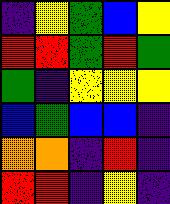[["indigo", "yellow", "green", "blue", "yellow"], ["red", "red", "green", "red", "green"], ["green", "indigo", "yellow", "yellow", "yellow"], ["blue", "green", "blue", "blue", "indigo"], ["orange", "orange", "indigo", "red", "indigo"], ["red", "red", "indigo", "yellow", "indigo"]]